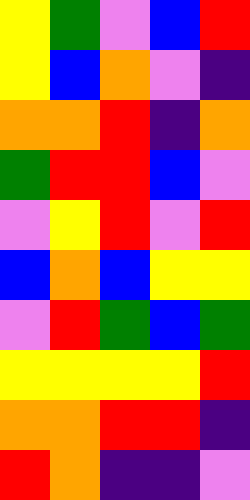[["yellow", "green", "violet", "blue", "red"], ["yellow", "blue", "orange", "violet", "indigo"], ["orange", "orange", "red", "indigo", "orange"], ["green", "red", "red", "blue", "violet"], ["violet", "yellow", "red", "violet", "red"], ["blue", "orange", "blue", "yellow", "yellow"], ["violet", "red", "green", "blue", "green"], ["yellow", "yellow", "yellow", "yellow", "red"], ["orange", "orange", "red", "red", "indigo"], ["red", "orange", "indigo", "indigo", "violet"]]